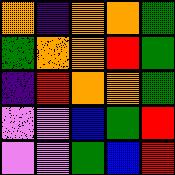[["orange", "indigo", "orange", "orange", "green"], ["green", "orange", "orange", "red", "green"], ["indigo", "red", "orange", "orange", "green"], ["violet", "violet", "blue", "green", "red"], ["violet", "violet", "green", "blue", "red"]]